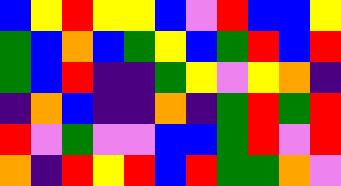[["blue", "yellow", "red", "yellow", "yellow", "blue", "violet", "red", "blue", "blue", "yellow"], ["green", "blue", "orange", "blue", "green", "yellow", "blue", "green", "red", "blue", "red"], ["green", "blue", "red", "indigo", "indigo", "green", "yellow", "violet", "yellow", "orange", "indigo"], ["indigo", "orange", "blue", "indigo", "indigo", "orange", "indigo", "green", "red", "green", "red"], ["red", "violet", "green", "violet", "violet", "blue", "blue", "green", "red", "violet", "red"], ["orange", "indigo", "red", "yellow", "red", "blue", "red", "green", "green", "orange", "violet"]]